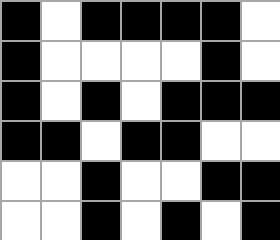[["black", "white", "black", "black", "black", "black", "white"], ["black", "white", "white", "white", "white", "black", "white"], ["black", "white", "black", "white", "black", "black", "black"], ["black", "black", "white", "black", "black", "white", "white"], ["white", "white", "black", "white", "white", "black", "black"], ["white", "white", "black", "white", "black", "white", "black"]]